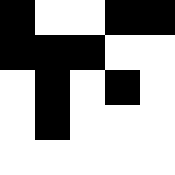[["black", "white", "white", "black", "black"], ["black", "black", "black", "white", "white"], ["white", "black", "white", "black", "white"], ["white", "black", "white", "white", "white"], ["white", "white", "white", "white", "white"]]